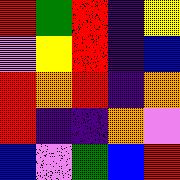[["red", "green", "red", "indigo", "yellow"], ["violet", "yellow", "red", "indigo", "blue"], ["red", "orange", "red", "indigo", "orange"], ["red", "indigo", "indigo", "orange", "violet"], ["blue", "violet", "green", "blue", "red"]]